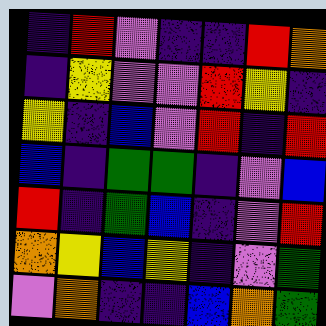[["indigo", "red", "violet", "indigo", "indigo", "red", "orange"], ["indigo", "yellow", "violet", "violet", "red", "yellow", "indigo"], ["yellow", "indigo", "blue", "violet", "red", "indigo", "red"], ["blue", "indigo", "green", "green", "indigo", "violet", "blue"], ["red", "indigo", "green", "blue", "indigo", "violet", "red"], ["orange", "yellow", "blue", "yellow", "indigo", "violet", "green"], ["violet", "orange", "indigo", "indigo", "blue", "orange", "green"]]